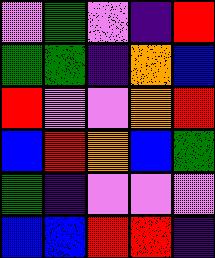[["violet", "green", "violet", "indigo", "red"], ["green", "green", "indigo", "orange", "blue"], ["red", "violet", "violet", "orange", "red"], ["blue", "red", "orange", "blue", "green"], ["green", "indigo", "violet", "violet", "violet"], ["blue", "blue", "red", "red", "indigo"]]